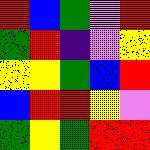[["red", "blue", "green", "violet", "red"], ["green", "red", "indigo", "violet", "yellow"], ["yellow", "yellow", "green", "blue", "red"], ["blue", "red", "red", "yellow", "violet"], ["green", "yellow", "green", "red", "red"]]